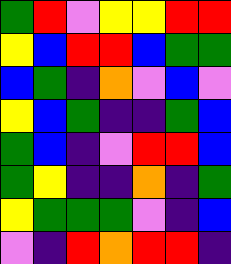[["green", "red", "violet", "yellow", "yellow", "red", "red"], ["yellow", "blue", "red", "red", "blue", "green", "green"], ["blue", "green", "indigo", "orange", "violet", "blue", "violet"], ["yellow", "blue", "green", "indigo", "indigo", "green", "blue"], ["green", "blue", "indigo", "violet", "red", "red", "blue"], ["green", "yellow", "indigo", "indigo", "orange", "indigo", "green"], ["yellow", "green", "green", "green", "violet", "indigo", "blue"], ["violet", "indigo", "red", "orange", "red", "red", "indigo"]]